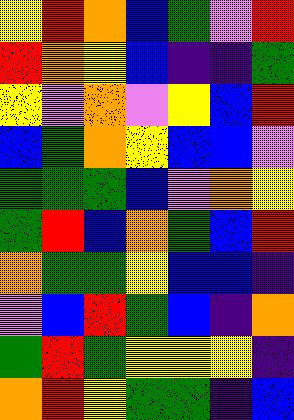[["yellow", "red", "orange", "blue", "green", "violet", "red"], ["red", "orange", "yellow", "blue", "indigo", "indigo", "green"], ["yellow", "violet", "orange", "violet", "yellow", "blue", "red"], ["blue", "green", "orange", "yellow", "blue", "blue", "violet"], ["green", "green", "green", "blue", "violet", "orange", "yellow"], ["green", "red", "blue", "orange", "green", "blue", "red"], ["orange", "green", "green", "yellow", "blue", "blue", "indigo"], ["violet", "blue", "red", "green", "blue", "indigo", "orange"], ["green", "red", "green", "yellow", "yellow", "yellow", "indigo"], ["orange", "red", "yellow", "green", "green", "indigo", "blue"]]